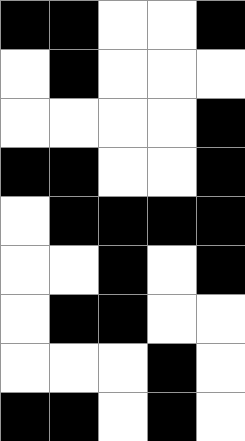[["black", "black", "white", "white", "black"], ["white", "black", "white", "white", "white"], ["white", "white", "white", "white", "black"], ["black", "black", "white", "white", "black"], ["white", "black", "black", "black", "black"], ["white", "white", "black", "white", "black"], ["white", "black", "black", "white", "white"], ["white", "white", "white", "black", "white"], ["black", "black", "white", "black", "white"]]